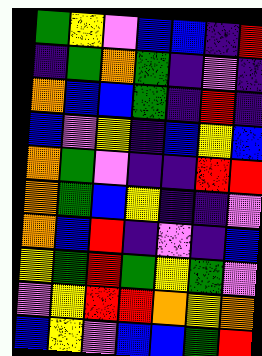[["green", "yellow", "violet", "blue", "blue", "indigo", "red"], ["indigo", "green", "orange", "green", "indigo", "violet", "indigo"], ["orange", "blue", "blue", "green", "indigo", "red", "indigo"], ["blue", "violet", "yellow", "indigo", "blue", "yellow", "blue"], ["orange", "green", "violet", "indigo", "indigo", "red", "red"], ["orange", "green", "blue", "yellow", "indigo", "indigo", "violet"], ["orange", "blue", "red", "indigo", "violet", "indigo", "blue"], ["yellow", "green", "red", "green", "yellow", "green", "violet"], ["violet", "yellow", "red", "red", "orange", "yellow", "orange"], ["blue", "yellow", "violet", "blue", "blue", "green", "red"]]